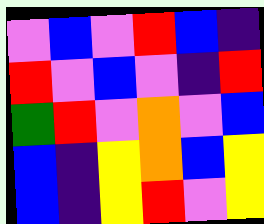[["violet", "blue", "violet", "red", "blue", "indigo"], ["red", "violet", "blue", "violet", "indigo", "red"], ["green", "red", "violet", "orange", "violet", "blue"], ["blue", "indigo", "yellow", "orange", "blue", "yellow"], ["blue", "indigo", "yellow", "red", "violet", "yellow"]]